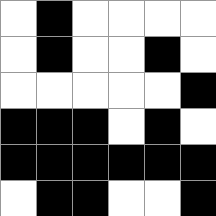[["white", "black", "white", "white", "white", "white"], ["white", "black", "white", "white", "black", "white"], ["white", "white", "white", "white", "white", "black"], ["black", "black", "black", "white", "black", "white"], ["black", "black", "black", "black", "black", "black"], ["white", "black", "black", "white", "white", "black"]]